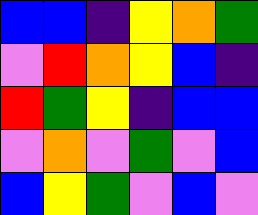[["blue", "blue", "indigo", "yellow", "orange", "green"], ["violet", "red", "orange", "yellow", "blue", "indigo"], ["red", "green", "yellow", "indigo", "blue", "blue"], ["violet", "orange", "violet", "green", "violet", "blue"], ["blue", "yellow", "green", "violet", "blue", "violet"]]